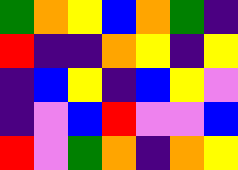[["green", "orange", "yellow", "blue", "orange", "green", "indigo"], ["red", "indigo", "indigo", "orange", "yellow", "indigo", "yellow"], ["indigo", "blue", "yellow", "indigo", "blue", "yellow", "violet"], ["indigo", "violet", "blue", "red", "violet", "violet", "blue"], ["red", "violet", "green", "orange", "indigo", "orange", "yellow"]]